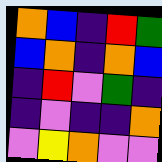[["orange", "blue", "indigo", "red", "green"], ["blue", "orange", "indigo", "orange", "blue"], ["indigo", "red", "violet", "green", "indigo"], ["indigo", "violet", "indigo", "indigo", "orange"], ["violet", "yellow", "orange", "violet", "violet"]]